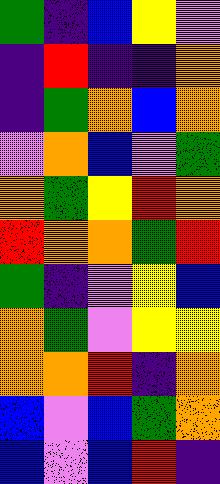[["green", "indigo", "blue", "yellow", "violet"], ["indigo", "red", "indigo", "indigo", "orange"], ["indigo", "green", "orange", "blue", "orange"], ["violet", "orange", "blue", "violet", "green"], ["orange", "green", "yellow", "red", "orange"], ["red", "orange", "orange", "green", "red"], ["green", "indigo", "violet", "yellow", "blue"], ["orange", "green", "violet", "yellow", "yellow"], ["orange", "orange", "red", "indigo", "orange"], ["blue", "violet", "blue", "green", "orange"], ["blue", "violet", "blue", "red", "indigo"]]